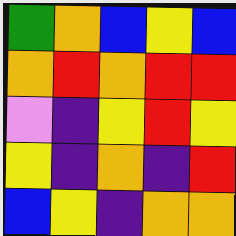[["green", "orange", "blue", "yellow", "blue"], ["orange", "red", "orange", "red", "red"], ["violet", "indigo", "yellow", "red", "yellow"], ["yellow", "indigo", "orange", "indigo", "red"], ["blue", "yellow", "indigo", "orange", "orange"]]